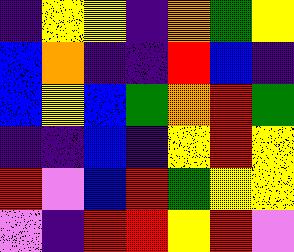[["indigo", "yellow", "yellow", "indigo", "orange", "green", "yellow"], ["blue", "orange", "indigo", "indigo", "red", "blue", "indigo"], ["blue", "yellow", "blue", "green", "orange", "red", "green"], ["indigo", "indigo", "blue", "indigo", "yellow", "red", "yellow"], ["red", "violet", "blue", "red", "green", "yellow", "yellow"], ["violet", "indigo", "red", "red", "yellow", "red", "violet"]]